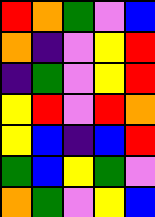[["red", "orange", "green", "violet", "blue"], ["orange", "indigo", "violet", "yellow", "red"], ["indigo", "green", "violet", "yellow", "red"], ["yellow", "red", "violet", "red", "orange"], ["yellow", "blue", "indigo", "blue", "red"], ["green", "blue", "yellow", "green", "violet"], ["orange", "green", "violet", "yellow", "blue"]]